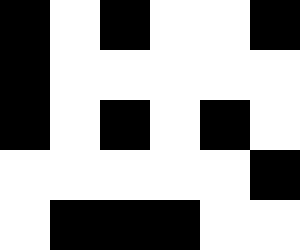[["black", "white", "black", "white", "white", "black"], ["black", "white", "white", "white", "white", "white"], ["black", "white", "black", "white", "black", "white"], ["white", "white", "white", "white", "white", "black"], ["white", "black", "black", "black", "white", "white"]]